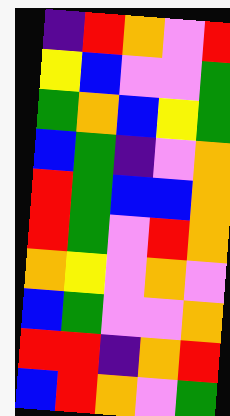[["indigo", "red", "orange", "violet", "red"], ["yellow", "blue", "violet", "violet", "green"], ["green", "orange", "blue", "yellow", "green"], ["blue", "green", "indigo", "violet", "orange"], ["red", "green", "blue", "blue", "orange"], ["red", "green", "violet", "red", "orange"], ["orange", "yellow", "violet", "orange", "violet"], ["blue", "green", "violet", "violet", "orange"], ["red", "red", "indigo", "orange", "red"], ["blue", "red", "orange", "violet", "green"]]